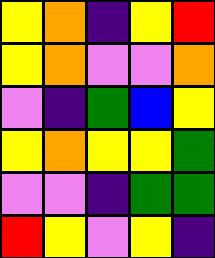[["yellow", "orange", "indigo", "yellow", "red"], ["yellow", "orange", "violet", "violet", "orange"], ["violet", "indigo", "green", "blue", "yellow"], ["yellow", "orange", "yellow", "yellow", "green"], ["violet", "violet", "indigo", "green", "green"], ["red", "yellow", "violet", "yellow", "indigo"]]